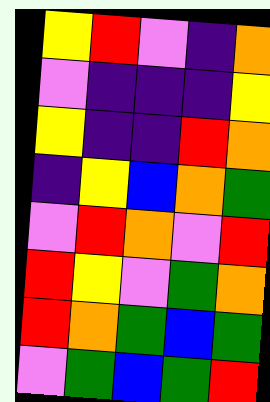[["yellow", "red", "violet", "indigo", "orange"], ["violet", "indigo", "indigo", "indigo", "yellow"], ["yellow", "indigo", "indigo", "red", "orange"], ["indigo", "yellow", "blue", "orange", "green"], ["violet", "red", "orange", "violet", "red"], ["red", "yellow", "violet", "green", "orange"], ["red", "orange", "green", "blue", "green"], ["violet", "green", "blue", "green", "red"]]